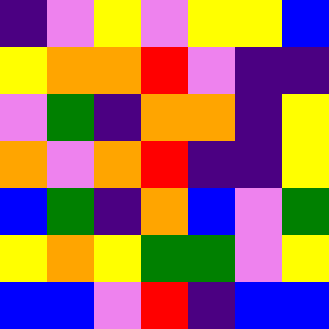[["indigo", "violet", "yellow", "violet", "yellow", "yellow", "blue"], ["yellow", "orange", "orange", "red", "violet", "indigo", "indigo"], ["violet", "green", "indigo", "orange", "orange", "indigo", "yellow"], ["orange", "violet", "orange", "red", "indigo", "indigo", "yellow"], ["blue", "green", "indigo", "orange", "blue", "violet", "green"], ["yellow", "orange", "yellow", "green", "green", "violet", "yellow"], ["blue", "blue", "violet", "red", "indigo", "blue", "blue"]]